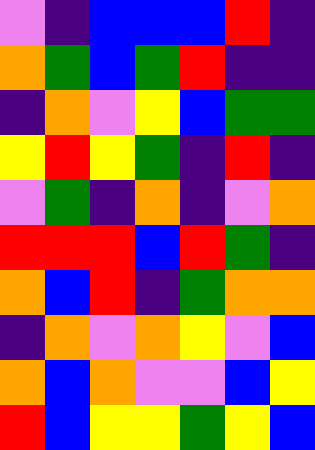[["violet", "indigo", "blue", "blue", "blue", "red", "indigo"], ["orange", "green", "blue", "green", "red", "indigo", "indigo"], ["indigo", "orange", "violet", "yellow", "blue", "green", "green"], ["yellow", "red", "yellow", "green", "indigo", "red", "indigo"], ["violet", "green", "indigo", "orange", "indigo", "violet", "orange"], ["red", "red", "red", "blue", "red", "green", "indigo"], ["orange", "blue", "red", "indigo", "green", "orange", "orange"], ["indigo", "orange", "violet", "orange", "yellow", "violet", "blue"], ["orange", "blue", "orange", "violet", "violet", "blue", "yellow"], ["red", "blue", "yellow", "yellow", "green", "yellow", "blue"]]